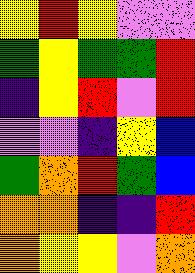[["yellow", "red", "yellow", "violet", "violet"], ["green", "yellow", "green", "green", "red"], ["indigo", "yellow", "red", "violet", "red"], ["violet", "violet", "indigo", "yellow", "blue"], ["green", "orange", "red", "green", "blue"], ["orange", "orange", "indigo", "indigo", "red"], ["orange", "yellow", "yellow", "violet", "orange"]]